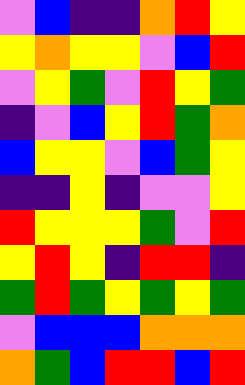[["violet", "blue", "indigo", "indigo", "orange", "red", "yellow"], ["yellow", "orange", "yellow", "yellow", "violet", "blue", "red"], ["violet", "yellow", "green", "violet", "red", "yellow", "green"], ["indigo", "violet", "blue", "yellow", "red", "green", "orange"], ["blue", "yellow", "yellow", "violet", "blue", "green", "yellow"], ["indigo", "indigo", "yellow", "indigo", "violet", "violet", "yellow"], ["red", "yellow", "yellow", "yellow", "green", "violet", "red"], ["yellow", "red", "yellow", "indigo", "red", "red", "indigo"], ["green", "red", "green", "yellow", "green", "yellow", "green"], ["violet", "blue", "blue", "blue", "orange", "orange", "orange"], ["orange", "green", "blue", "red", "red", "blue", "red"]]